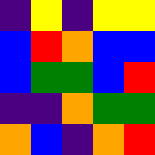[["indigo", "yellow", "indigo", "yellow", "yellow"], ["blue", "red", "orange", "blue", "blue"], ["blue", "green", "green", "blue", "red"], ["indigo", "indigo", "orange", "green", "green"], ["orange", "blue", "indigo", "orange", "red"]]